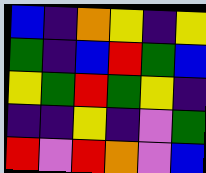[["blue", "indigo", "orange", "yellow", "indigo", "yellow"], ["green", "indigo", "blue", "red", "green", "blue"], ["yellow", "green", "red", "green", "yellow", "indigo"], ["indigo", "indigo", "yellow", "indigo", "violet", "green"], ["red", "violet", "red", "orange", "violet", "blue"]]